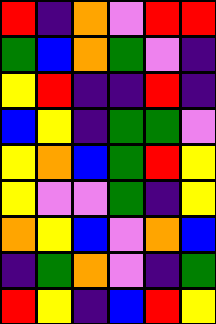[["red", "indigo", "orange", "violet", "red", "red"], ["green", "blue", "orange", "green", "violet", "indigo"], ["yellow", "red", "indigo", "indigo", "red", "indigo"], ["blue", "yellow", "indigo", "green", "green", "violet"], ["yellow", "orange", "blue", "green", "red", "yellow"], ["yellow", "violet", "violet", "green", "indigo", "yellow"], ["orange", "yellow", "blue", "violet", "orange", "blue"], ["indigo", "green", "orange", "violet", "indigo", "green"], ["red", "yellow", "indigo", "blue", "red", "yellow"]]